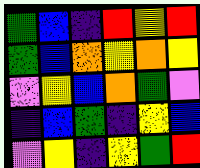[["green", "blue", "indigo", "red", "yellow", "red"], ["green", "blue", "orange", "yellow", "orange", "yellow"], ["violet", "yellow", "blue", "orange", "green", "violet"], ["indigo", "blue", "green", "indigo", "yellow", "blue"], ["violet", "yellow", "indigo", "yellow", "green", "red"]]